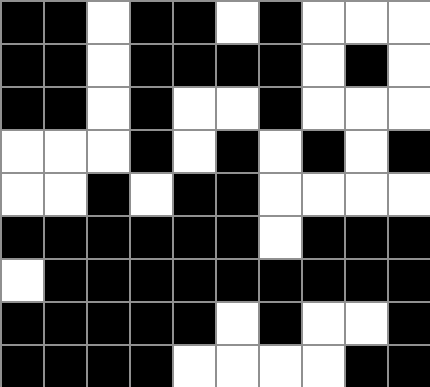[["black", "black", "white", "black", "black", "white", "black", "white", "white", "white"], ["black", "black", "white", "black", "black", "black", "black", "white", "black", "white"], ["black", "black", "white", "black", "white", "white", "black", "white", "white", "white"], ["white", "white", "white", "black", "white", "black", "white", "black", "white", "black"], ["white", "white", "black", "white", "black", "black", "white", "white", "white", "white"], ["black", "black", "black", "black", "black", "black", "white", "black", "black", "black"], ["white", "black", "black", "black", "black", "black", "black", "black", "black", "black"], ["black", "black", "black", "black", "black", "white", "black", "white", "white", "black"], ["black", "black", "black", "black", "white", "white", "white", "white", "black", "black"]]